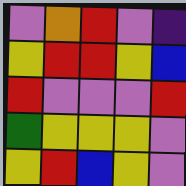[["violet", "orange", "red", "violet", "indigo"], ["yellow", "red", "red", "yellow", "blue"], ["red", "violet", "violet", "violet", "red"], ["green", "yellow", "yellow", "yellow", "violet"], ["yellow", "red", "blue", "yellow", "violet"]]